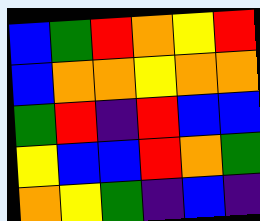[["blue", "green", "red", "orange", "yellow", "red"], ["blue", "orange", "orange", "yellow", "orange", "orange"], ["green", "red", "indigo", "red", "blue", "blue"], ["yellow", "blue", "blue", "red", "orange", "green"], ["orange", "yellow", "green", "indigo", "blue", "indigo"]]